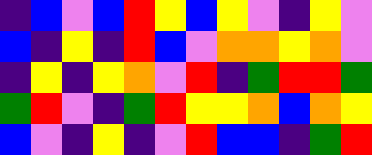[["indigo", "blue", "violet", "blue", "red", "yellow", "blue", "yellow", "violet", "indigo", "yellow", "violet"], ["blue", "indigo", "yellow", "indigo", "red", "blue", "violet", "orange", "orange", "yellow", "orange", "violet"], ["indigo", "yellow", "indigo", "yellow", "orange", "violet", "red", "indigo", "green", "red", "red", "green"], ["green", "red", "violet", "indigo", "green", "red", "yellow", "yellow", "orange", "blue", "orange", "yellow"], ["blue", "violet", "indigo", "yellow", "indigo", "violet", "red", "blue", "blue", "indigo", "green", "red"]]